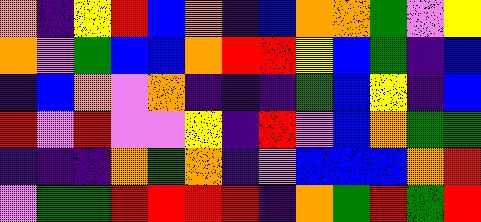[["orange", "indigo", "yellow", "red", "blue", "orange", "indigo", "blue", "orange", "orange", "green", "violet", "yellow"], ["orange", "violet", "green", "blue", "blue", "orange", "red", "red", "yellow", "blue", "green", "indigo", "blue"], ["indigo", "blue", "orange", "violet", "orange", "indigo", "indigo", "indigo", "green", "blue", "yellow", "indigo", "blue"], ["red", "violet", "red", "violet", "violet", "yellow", "indigo", "red", "violet", "blue", "orange", "green", "green"], ["indigo", "indigo", "indigo", "orange", "green", "orange", "indigo", "violet", "blue", "blue", "blue", "orange", "red"], ["violet", "green", "green", "red", "red", "red", "red", "indigo", "orange", "green", "red", "green", "red"]]